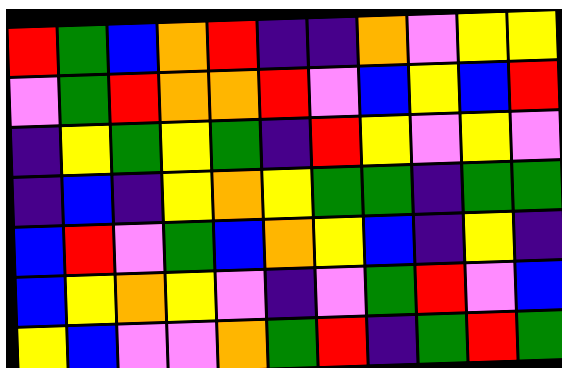[["red", "green", "blue", "orange", "red", "indigo", "indigo", "orange", "violet", "yellow", "yellow"], ["violet", "green", "red", "orange", "orange", "red", "violet", "blue", "yellow", "blue", "red"], ["indigo", "yellow", "green", "yellow", "green", "indigo", "red", "yellow", "violet", "yellow", "violet"], ["indigo", "blue", "indigo", "yellow", "orange", "yellow", "green", "green", "indigo", "green", "green"], ["blue", "red", "violet", "green", "blue", "orange", "yellow", "blue", "indigo", "yellow", "indigo"], ["blue", "yellow", "orange", "yellow", "violet", "indigo", "violet", "green", "red", "violet", "blue"], ["yellow", "blue", "violet", "violet", "orange", "green", "red", "indigo", "green", "red", "green"]]